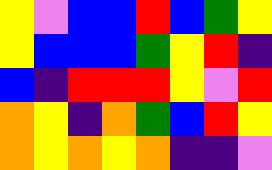[["yellow", "violet", "blue", "blue", "red", "blue", "green", "yellow"], ["yellow", "blue", "blue", "blue", "green", "yellow", "red", "indigo"], ["blue", "indigo", "red", "red", "red", "yellow", "violet", "red"], ["orange", "yellow", "indigo", "orange", "green", "blue", "red", "yellow"], ["orange", "yellow", "orange", "yellow", "orange", "indigo", "indigo", "violet"]]